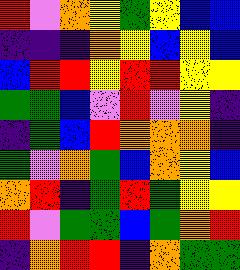[["red", "violet", "orange", "yellow", "green", "yellow", "blue", "blue"], ["indigo", "indigo", "indigo", "orange", "yellow", "blue", "yellow", "blue"], ["blue", "red", "red", "yellow", "red", "red", "yellow", "yellow"], ["green", "green", "blue", "violet", "red", "violet", "yellow", "indigo"], ["indigo", "green", "blue", "red", "orange", "orange", "orange", "indigo"], ["green", "violet", "orange", "green", "blue", "orange", "yellow", "blue"], ["orange", "red", "indigo", "green", "red", "green", "yellow", "yellow"], ["red", "violet", "green", "green", "blue", "green", "orange", "red"], ["indigo", "orange", "red", "red", "indigo", "orange", "green", "green"]]